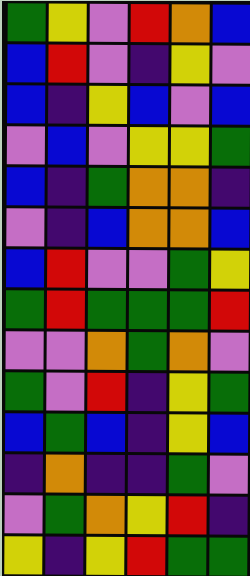[["green", "yellow", "violet", "red", "orange", "blue"], ["blue", "red", "violet", "indigo", "yellow", "violet"], ["blue", "indigo", "yellow", "blue", "violet", "blue"], ["violet", "blue", "violet", "yellow", "yellow", "green"], ["blue", "indigo", "green", "orange", "orange", "indigo"], ["violet", "indigo", "blue", "orange", "orange", "blue"], ["blue", "red", "violet", "violet", "green", "yellow"], ["green", "red", "green", "green", "green", "red"], ["violet", "violet", "orange", "green", "orange", "violet"], ["green", "violet", "red", "indigo", "yellow", "green"], ["blue", "green", "blue", "indigo", "yellow", "blue"], ["indigo", "orange", "indigo", "indigo", "green", "violet"], ["violet", "green", "orange", "yellow", "red", "indigo"], ["yellow", "indigo", "yellow", "red", "green", "green"]]